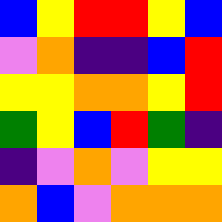[["blue", "yellow", "red", "red", "yellow", "blue"], ["violet", "orange", "indigo", "indigo", "blue", "red"], ["yellow", "yellow", "orange", "orange", "yellow", "red"], ["green", "yellow", "blue", "red", "green", "indigo"], ["indigo", "violet", "orange", "violet", "yellow", "yellow"], ["orange", "blue", "violet", "orange", "orange", "orange"]]